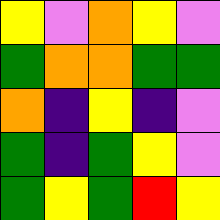[["yellow", "violet", "orange", "yellow", "violet"], ["green", "orange", "orange", "green", "green"], ["orange", "indigo", "yellow", "indigo", "violet"], ["green", "indigo", "green", "yellow", "violet"], ["green", "yellow", "green", "red", "yellow"]]